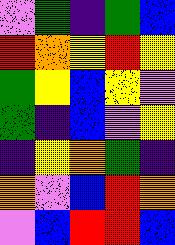[["violet", "green", "indigo", "green", "blue"], ["red", "orange", "yellow", "red", "yellow"], ["green", "yellow", "blue", "yellow", "violet"], ["green", "indigo", "blue", "violet", "yellow"], ["indigo", "yellow", "orange", "green", "indigo"], ["orange", "violet", "blue", "red", "orange"], ["violet", "blue", "red", "red", "blue"]]